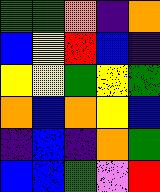[["green", "green", "orange", "indigo", "orange"], ["blue", "yellow", "red", "blue", "indigo"], ["yellow", "yellow", "green", "yellow", "green"], ["orange", "blue", "orange", "yellow", "blue"], ["indigo", "blue", "indigo", "orange", "green"], ["blue", "blue", "green", "violet", "red"]]